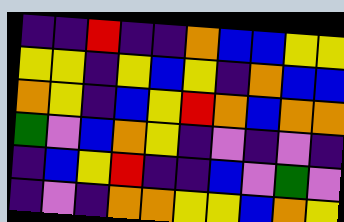[["indigo", "indigo", "red", "indigo", "indigo", "orange", "blue", "blue", "yellow", "yellow"], ["yellow", "yellow", "indigo", "yellow", "blue", "yellow", "indigo", "orange", "blue", "blue"], ["orange", "yellow", "indigo", "blue", "yellow", "red", "orange", "blue", "orange", "orange"], ["green", "violet", "blue", "orange", "yellow", "indigo", "violet", "indigo", "violet", "indigo"], ["indigo", "blue", "yellow", "red", "indigo", "indigo", "blue", "violet", "green", "violet"], ["indigo", "violet", "indigo", "orange", "orange", "yellow", "yellow", "blue", "orange", "yellow"]]